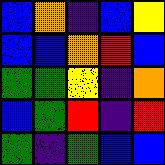[["blue", "orange", "indigo", "blue", "yellow"], ["blue", "blue", "orange", "red", "blue"], ["green", "green", "yellow", "indigo", "orange"], ["blue", "green", "red", "indigo", "red"], ["green", "indigo", "green", "blue", "blue"]]